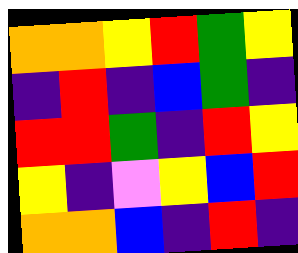[["orange", "orange", "yellow", "red", "green", "yellow"], ["indigo", "red", "indigo", "blue", "green", "indigo"], ["red", "red", "green", "indigo", "red", "yellow"], ["yellow", "indigo", "violet", "yellow", "blue", "red"], ["orange", "orange", "blue", "indigo", "red", "indigo"]]